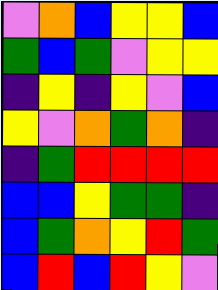[["violet", "orange", "blue", "yellow", "yellow", "blue"], ["green", "blue", "green", "violet", "yellow", "yellow"], ["indigo", "yellow", "indigo", "yellow", "violet", "blue"], ["yellow", "violet", "orange", "green", "orange", "indigo"], ["indigo", "green", "red", "red", "red", "red"], ["blue", "blue", "yellow", "green", "green", "indigo"], ["blue", "green", "orange", "yellow", "red", "green"], ["blue", "red", "blue", "red", "yellow", "violet"]]